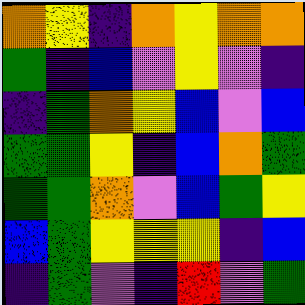[["orange", "yellow", "indigo", "orange", "yellow", "orange", "orange"], ["green", "indigo", "blue", "violet", "yellow", "violet", "indigo"], ["indigo", "green", "orange", "yellow", "blue", "violet", "blue"], ["green", "green", "yellow", "indigo", "blue", "orange", "green"], ["green", "green", "orange", "violet", "blue", "green", "yellow"], ["blue", "green", "yellow", "yellow", "yellow", "indigo", "blue"], ["indigo", "green", "violet", "indigo", "red", "violet", "green"]]